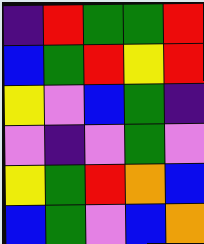[["indigo", "red", "green", "green", "red"], ["blue", "green", "red", "yellow", "red"], ["yellow", "violet", "blue", "green", "indigo"], ["violet", "indigo", "violet", "green", "violet"], ["yellow", "green", "red", "orange", "blue"], ["blue", "green", "violet", "blue", "orange"]]